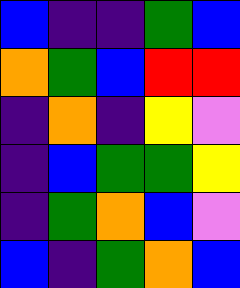[["blue", "indigo", "indigo", "green", "blue"], ["orange", "green", "blue", "red", "red"], ["indigo", "orange", "indigo", "yellow", "violet"], ["indigo", "blue", "green", "green", "yellow"], ["indigo", "green", "orange", "blue", "violet"], ["blue", "indigo", "green", "orange", "blue"]]